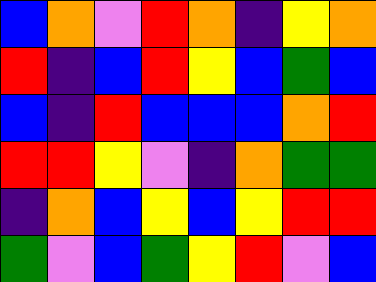[["blue", "orange", "violet", "red", "orange", "indigo", "yellow", "orange"], ["red", "indigo", "blue", "red", "yellow", "blue", "green", "blue"], ["blue", "indigo", "red", "blue", "blue", "blue", "orange", "red"], ["red", "red", "yellow", "violet", "indigo", "orange", "green", "green"], ["indigo", "orange", "blue", "yellow", "blue", "yellow", "red", "red"], ["green", "violet", "blue", "green", "yellow", "red", "violet", "blue"]]